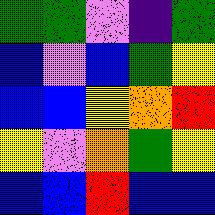[["green", "green", "violet", "indigo", "green"], ["blue", "violet", "blue", "green", "yellow"], ["blue", "blue", "yellow", "orange", "red"], ["yellow", "violet", "orange", "green", "yellow"], ["blue", "blue", "red", "blue", "blue"]]